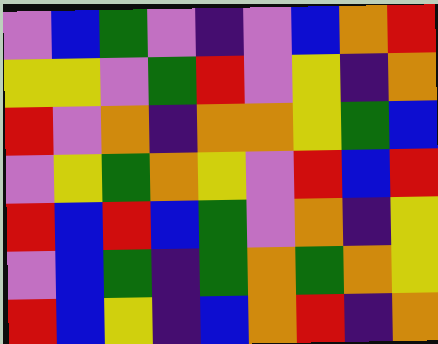[["violet", "blue", "green", "violet", "indigo", "violet", "blue", "orange", "red"], ["yellow", "yellow", "violet", "green", "red", "violet", "yellow", "indigo", "orange"], ["red", "violet", "orange", "indigo", "orange", "orange", "yellow", "green", "blue"], ["violet", "yellow", "green", "orange", "yellow", "violet", "red", "blue", "red"], ["red", "blue", "red", "blue", "green", "violet", "orange", "indigo", "yellow"], ["violet", "blue", "green", "indigo", "green", "orange", "green", "orange", "yellow"], ["red", "blue", "yellow", "indigo", "blue", "orange", "red", "indigo", "orange"]]